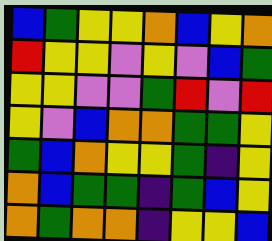[["blue", "green", "yellow", "yellow", "orange", "blue", "yellow", "orange"], ["red", "yellow", "yellow", "violet", "yellow", "violet", "blue", "green"], ["yellow", "yellow", "violet", "violet", "green", "red", "violet", "red"], ["yellow", "violet", "blue", "orange", "orange", "green", "green", "yellow"], ["green", "blue", "orange", "yellow", "yellow", "green", "indigo", "yellow"], ["orange", "blue", "green", "green", "indigo", "green", "blue", "yellow"], ["orange", "green", "orange", "orange", "indigo", "yellow", "yellow", "blue"]]